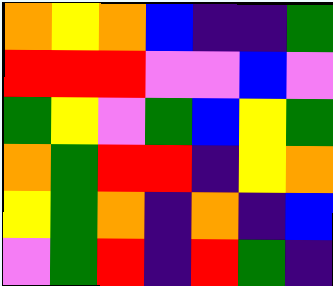[["orange", "yellow", "orange", "blue", "indigo", "indigo", "green"], ["red", "red", "red", "violet", "violet", "blue", "violet"], ["green", "yellow", "violet", "green", "blue", "yellow", "green"], ["orange", "green", "red", "red", "indigo", "yellow", "orange"], ["yellow", "green", "orange", "indigo", "orange", "indigo", "blue"], ["violet", "green", "red", "indigo", "red", "green", "indigo"]]